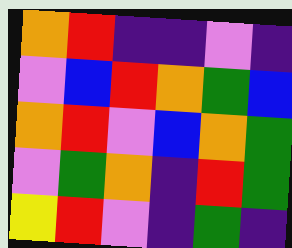[["orange", "red", "indigo", "indigo", "violet", "indigo"], ["violet", "blue", "red", "orange", "green", "blue"], ["orange", "red", "violet", "blue", "orange", "green"], ["violet", "green", "orange", "indigo", "red", "green"], ["yellow", "red", "violet", "indigo", "green", "indigo"]]